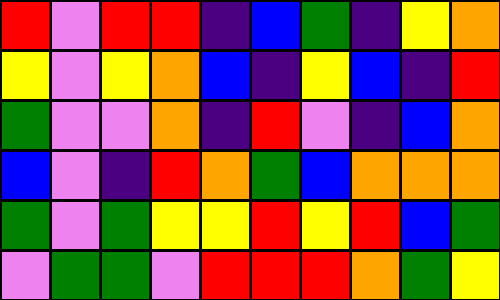[["red", "violet", "red", "red", "indigo", "blue", "green", "indigo", "yellow", "orange"], ["yellow", "violet", "yellow", "orange", "blue", "indigo", "yellow", "blue", "indigo", "red"], ["green", "violet", "violet", "orange", "indigo", "red", "violet", "indigo", "blue", "orange"], ["blue", "violet", "indigo", "red", "orange", "green", "blue", "orange", "orange", "orange"], ["green", "violet", "green", "yellow", "yellow", "red", "yellow", "red", "blue", "green"], ["violet", "green", "green", "violet", "red", "red", "red", "orange", "green", "yellow"]]